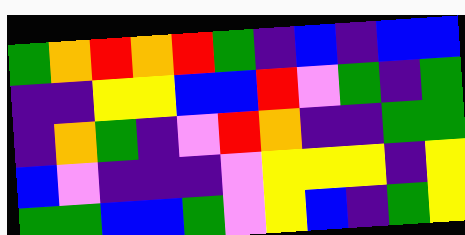[["green", "orange", "red", "orange", "red", "green", "indigo", "blue", "indigo", "blue", "blue"], ["indigo", "indigo", "yellow", "yellow", "blue", "blue", "red", "violet", "green", "indigo", "green"], ["indigo", "orange", "green", "indigo", "violet", "red", "orange", "indigo", "indigo", "green", "green"], ["blue", "violet", "indigo", "indigo", "indigo", "violet", "yellow", "yellow", "yellow", "indigo", "yellow"], ["green", "green", "blue", "blue", "green", "violet", "yellow", "blue", "indigo", "green", "yellow"]]